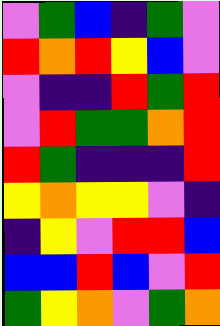[["violet", "green", "blue", "indigo", "green", "violet"], ["red", "orange", "red", "yellow", "blue", "violet"], ["violet", "indigo", "indigo", "red", "green", "red"], ["violet", "red", "green", "green", "orange", "red"], ["red", "green", "indigo", "indigo", "indigo", "red"], ["yellow", "orange", "yellow", "yellow", "violet", "indigo"], ["indigo", "yellow", "violet", "red", "red", "blue"], ["blue", "blue", "red", "blue", "violet", "red"], ["green", "yellow", "orange", "violet", "green", "orange"]]